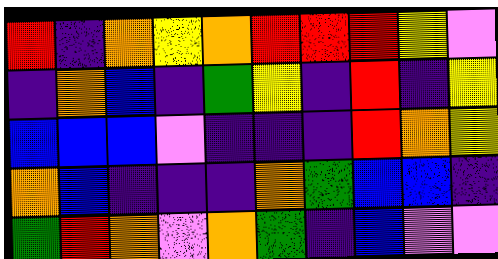[["red", "indigo", "orange", "yellow", "orange", "red", "red", "red", "yellow", "violet"], ["indigo", "orange", "blue", "indigo", "green", "yellow", "indigo", "red", "indigo", "yellow"], ["blue", "blue", "blue", "violet", "indigo", "indigo", "indigo", "red", "orange", "yellow"], ["orange", "blue", "indigo", "indigo", "indigo", "orange", "green", "blue", "blue", "indigo"], ["green", "red", "orange", "violet", "orange", "green", "indigo", "blue", "violet", "violet"]]